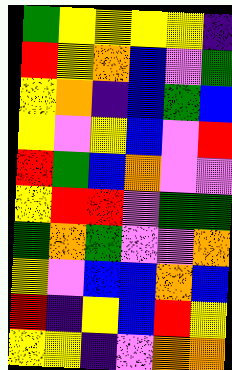[["green", "yellow", "yellow", "yellow", "yellow", "indigo"], ["red", "yellow", "orange", "blue", "violet", "green"], ["yellow", "orange", "indigo", "blue", "green", "blue"], ["yellow", "violet", "yellow", "blue", "violet", "red"], ["red", "green", "blue", "orange", "violet", "violet"], ["yellow", "red", "red", "violet", "green", "green"], ["green", "orange", "green", "violet", "violet", "orange"], ["yellow", "violet", "blue", "blue", "orange", "blue"], ["red", "indigo", "yellow", "blue", "red", "yellow"], ["yellow", "yellow", "indigo", "violet", "orange", "orange"]]